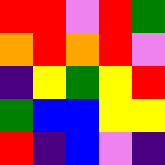[["red", "red", "violet", "red", "green"], ["orange", "red", "orange", "red", "violet"], ["indigo", "yellow", "green", "yellow", "red"], ["green", "blue", "blue", "yellow", "yellow"], ["red", "indigo", "blue", "violet", "indigo"]]